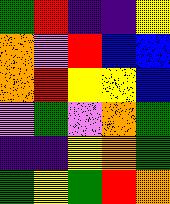[["green", "red", "indigo", "indigo", "yellow"], ["orange", "violet", "red", "blue", "blue"], ["orange", "red", "yellow", "yellow", "blue"], ["violet", "green", "violet", "orange", "green"], ["indigo", "indigo", "yellow", "orange", "green"], ["green", "yellow", "green", "red", "orange"]]